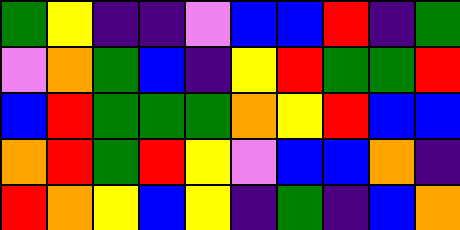[["green", "yellow", "indigo", "indigo", "violet", "blue", "blue", "red", "indigo", "green"], ["violet", "orange", "green", "blue", "indigo", "yellow", "red", "green", "green", "red"], ["blue", "red", "green", "green", "green", "orange", "yellow", "red", "blue", "blue"], ["orange", "red", "green", "red", "yellow", "violet", "blue", "blue", "orange", "indigo"], ["red", "orange", "yellow", "blue", "yellow", "indigo", "green", "indigo", "blue", "orange"]]